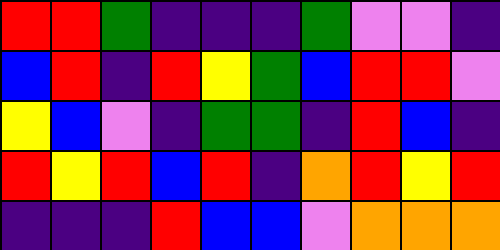[["red", "red", "green", "indigo", "indigo", "indigo", "green", "violet", "violet", "indigo"], ["blue", "red", "indigo", "red", "yellow", "green", "blue", "red", "red", "violet"], ["yellow", "blue", "violet", "indigo", "green", "green", "indigo", "red", "blue", "indigo"], ["red", "yellow", "red", "blue", "red", "indigo", "orange", "red", "yellow", "red"], ["indigo", "indigo", "indigo", "red", "blue", "blue", "violet", "orange", "orange", "orange"]]